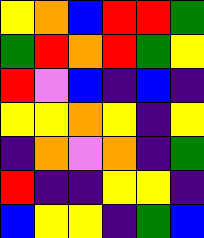[["yellow", "orange", "blue", "red", "red", "green"], ["green", "red", "orange", "red", "green", "yellow"], ["red", "violet", "blue", "indigo", "blue", "indigo"], ["yellow", "yellow", "orange", "yellow", "indigo", "yellow"], ["indigo", "orange", "violet", "orange", "indigo", "green"], ["red", "indigo", "indigo", "yellow", "yellow", "indigo"], ["blue", "yellow", "yellow", "indigo", "green", "blue"]]